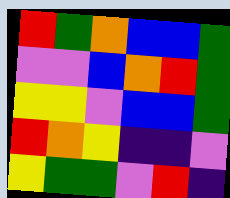[["red", "green", "orange", "blue", "blue", "green"], ["violet", "violet", "blue", "orange", "red", "green"], ["yellow", "yellow", "violet", "blue", "blue", "green"], ["red", "orange", "yellow", "indigo", "indigo", "violet"], ["yellow", "green", "green", "violet", "red", "indigo"]]